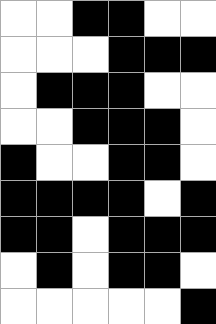[["white", "white", "black", "black", "white", "white"], ["white", "white", "white", "black", "black", "black"], ["white", "black", "black", "black", "white", "white"], ["white", "white", "black", "black", "black", "white"], ["black", "white", "white", "black", "black", "white"], ["black", "black", "black", "black", "white", "black"], ["black", "black", "white", "black", "black", "black"], ["white", "black", "white", "black", "black", "white"], ["white", "white", "white", "white", "white", "black"]]